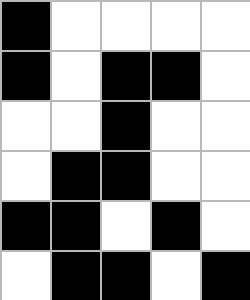[["black", "white", "white", "white", "white"], ["black", "white", "black", "black", "white"], ["white", "white", "black", "white", "white"], ["white", "black", "black", "white", "white"], ["black", "black", "white", "black", "white"], ["white", "black", "black", "white", "black"]]